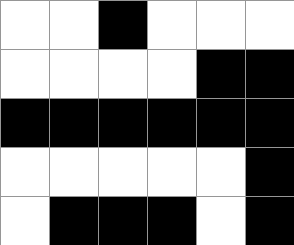[["white", "white", "black", "white", "white", "white"], ["white", "white", "white", "white", "black", "black"], ["black", "black", "black", "black", "black", "black"], ["white", "white", "white", "white", "white", "black"], ["white", "black", "black", "black", "white", "black"]]